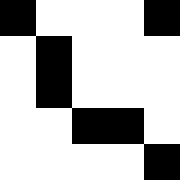[["black", "white", "white", "white", "black"], ["white", "black", "white", "white", "white"], ["white", "black", "white", "white", "white"], ["white", "white", "black", "black", "white"], ["white", "white", "white", "white", "black"]]